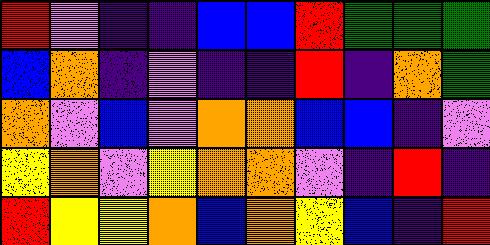[["red", "violet", "indigo", "indigo", "blue", "blue", "red", "green", "green", "green"], ["blue", "orange", "indigo", "violet", "indigo", "indigo", "red", "indigo", "orange", "green"], ["orange", "violet", "blue", "violet", "orange", "orange", "blue", "blue", "indigo", "violet"], ["yellow", "orange", "violet", "yellow", "orange", "orange", "violet", "indigo", "red", "indigo"], ["red", "yellow", "yellow", "orange", "blue", "orange", "yellow", "blue", "indigo", "red"]]